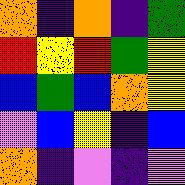[["orange", "indigo", "orange", "indigo", "green"], ["red", "yellow", "red", "green", "yellow"], ["blue", "green", "blue", "orange", "yellow"], ["violet", "blue", "yellow", "indigo", "blue"], ["orange", "indigo", "violet", "indigo", "violet"]]